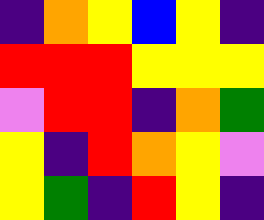[["indigo", "orange", "yellow", "blue", "yellow", "indigo"], ["red", "red", "red", "yellow", "yellow", "yellow"], ["violet", "red", "red", "indigo", "orange", "green"], ["yellow", "indigo", "red", "orange", "yellow", "violet"], ["yellow", "green", "indigo", "red", "yellow", "indigo"]]